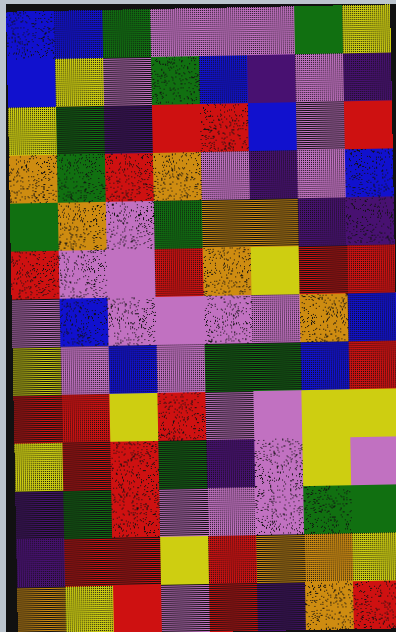[["blue", "blue", "green", "violet", "violet", "violet", "green", "yellow"], ["blue", "yellow", "violet", "green", "blue", "indigo", "violet", "indigo"], ["yellow", "green", "indigo", "red", "red", "blue", "violet", "red"], ["orange", "green", "red", "orange", "violet", "indigo", "violet", "blue"], ["green", "orange", "violet", "green", "orange", "orange", "indigo", "indigo"], ["red", "violet", "violet", "red", "orange", "yellow", "red", "red"], ["violet", "blue", "violet", "violet", "violet", "violet", "orange", "blue"], ["yellow", "violet", "blue", "violet", "green", "green", "blue", "red"], ["red", "red", "yellow", "red", "violet", "violet", "yellow", "yellow"], ["yellow", "red", "red", "green", "indigo", "violet", "yellow", "violet"], ["indigo", "green", "red", "violet", "violet", "violet", "green", "green"], ["indigo", "red", "red", "yellow", "red", "orange", "orange", "yellow"], ["orange", "yellow", "red", "violet", "red", "indigo", "orange", "red"]]